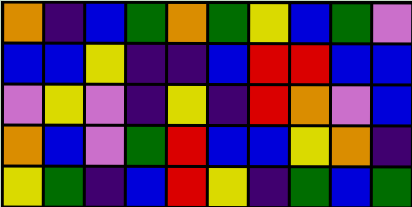[["orange", "indigo", "blue", "green", "orange", "green", "yellow", "blue", "green", "violet"], ["blue", "blue", "yellow", "indigo", "indigo", "blue", "red", "red", "blue", "blue"], ["violet", "yellow", "violet", "indigo", "yellow", "indigo", "red", "orange", "violet", "blue"], ["orange", "blue", "violet", "green", "red", "blue", "blue", "yellow", "orange", "indigo"], ["yellow", "green", "indigo", "blue", "red", "yellow", "indigo", "green", "blue", "green"]]